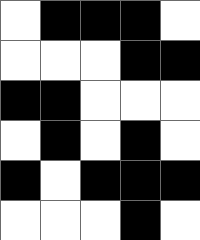[["white", "black", "black", "black", "white"], ["white", "white", "white", "black", "black"], ["black", "black", "white", "white", "white"], ["white", "black", "white", "black", "white"], ["black", "white", "black", "black", "black"], ["white", "white", "white", "black", "white"]]